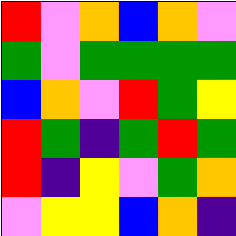[["red", "violet", "orange", "blue", "orange", "violet"], ["green", "violet", "green", "green", "green", "green"], ["blue", "orange", "violet", "red", "green", "yellow"], ["red", "green", "indigo", "green", "red", "green"], ["red", "indigo", "yellow", "violet", "green", "orange"], ["violet", "yellow", "yellow", "blue", "orange", "indigo"]]